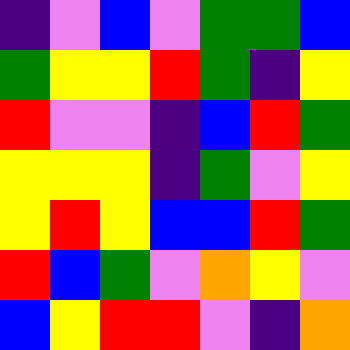[["indigo", "violet", "blue", "violet", "green", "green", "blue"], ["green", "yellow", "yellow", "red", "green", "indigo", "yellow"], ["red", "violet", "violet", "indigo", "blue", "red", "green"], ["yellow", "yellow", "yellow", "indigo", "green", "violet", "yellow"], ["yellow", "red", "yellow", "blue", "blue", "red", "green"], ["red", "blue", "green", "violet", "orange", "yellow", "violet"], ["blue", "yellow", "red", "red", "violet", "indigo", "orange"]]